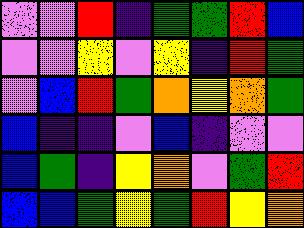[["violet", "violet", "red", "indigo", "green", "green", "red", "blue"], ["violet", "violet", "yellow", "violet", "yellow", "indigo", "red", "green"], ["violet", "blue", "red", "green", "orange", "yellow", "orange", "green"], ["blue", "indigo", "indigo", "violet", "blue", "indigo", "violet", "violet"], ["blue", "green", "indigo", "yellow", "orange", "violet", "green", "red"], ["blue", "blue", "green", "yellow", "green", "red", "yellow", "orange"]]